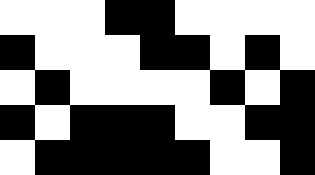[["white", "white", "white", "black", "black", "white", "white", "white", "white"], ["black", "white", "white", "white", "black", "black", "white", "black", "white"], ["white", "black", "white", "white", "white", "white", "black", "white", "black"], ["black", "white", "black", "black", "black", "white", "white", "black", "black"], ["white", "black", "black", "black", "black", "black", "white", "white", "black"]]